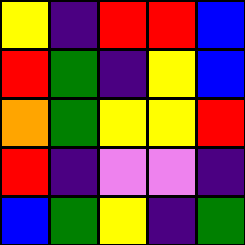[["yellow", "indigo", "red", "red", "blue"], ["red", "green", "indigo", "yellow", "blue"], ["orange", "green", "yellow", "yellow", "red"], ["red", "indigo", "violet", "violet", "indigo"], ["blue", "green", "yellow", "indigo", "green"]]